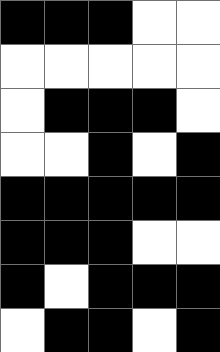[["black", "black", "black", "white", "white"], ["white", "white", "white", "white", "white"], ["white", "black", "black", "black", "white"], ["white", "white", "black", "white", "black"], ["black", "black", "black", "black", "black"], ["black", "black", "black", "white", "white"], ["black", "white", "black", "black", "black"], ["white", "black", "black", "white", "black"]]